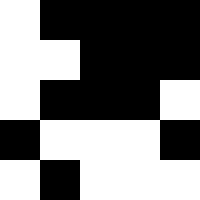[["white", "black", "black", "black", "black"], ["white", "white", "black", "black", "black"], ["white", "black", "black", "black", "white"], ["black", "white", "white", "white", "black"], ["white", "black", "white", "white", "white"]]